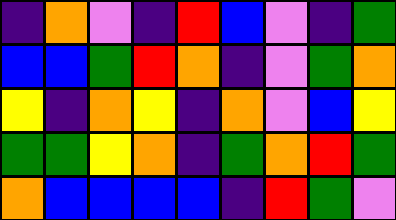[["indigo", "orange", "violet", "indigo", "red", "blue", "violet", "indigo", "green"], ["blue", "blue", "green", "red", "orange", "indigo", "violet", "green", "orange"], ["yellow", "indigo", "orange", "yellow", "indigo", "orange", "violet", "blue", "yellow"], ["green", "green", "yellow", "orange", "indigo", "green", "orange", "red", "green"], ["orange", "blue", "blue", "blue", "blue", "indigo", "red", "green", "violet"]]